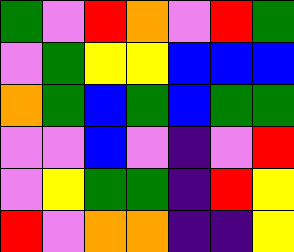[["green", "violet", "red", "orange", "violet", "red", "green"], ["violet", "green", "yellow", "yellow", "blue", "blue", "blue"], ["orange", "green", "blue", "green", "blue", "green", "green"], ["violet", "violet", "blue", "violet", "indigo", "violet", "red"], ["violet", "yellow", "green", "green", "indigo", "red", "yellow"], ["red", "violet", "orange", "orange", "indigo", "indigo", "yellow"]]